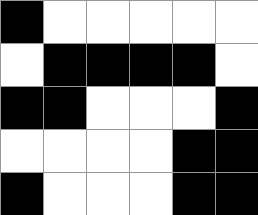[["black", "white", "white", "white", "white", "white"], ["white", "black", "black", "black", "black", "white"], ["black", "black", "white", "white", "white", "black"], ["white", "white", "white", "white", "black", "black"], ["black", "white", "white", "white", "black", "black"]]